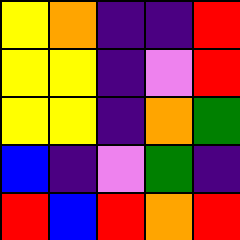[["yellow", "orange", "indigo", "indigo", "red"], ["yellow", "yellow", "indigo", "violet", "red"], ["yellow", "yellow", "indigo", "orange", "green"], ["blue", "indigo", "violet", "green", "indigo"], ["red", "blue", "red", "orange", "red"]]